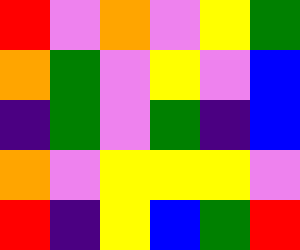[["red", "violet", "orange", "violet", "yellow", "green"], ["orange", "green", "violet", "yellow", "violet", "blue"], ["indigo", "green", "violet", "green", "indigo", "blue"], ["orange", "violet", "yellow", "yellow", "yellow", "violet"], ["red", "indigo", "yellow", "blue", "green", "red"]]